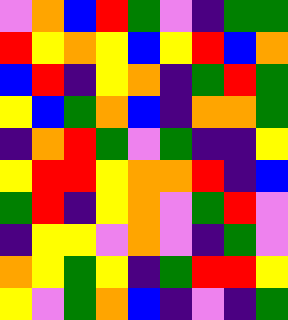[["violet", "orange", "blue", "red", "green", "violet", "indigo", "green", "green"], ["red", "yellow", "orange", "yellow", "blue", "yellow", "red", "blue", "orange"], ["blue", "red", "indigo", "yellow", "orange", "indigo", "green", "red", "green"], ["yellow", "blue", "green", "orange", "blue", "indigo", "orange", "orange", "green"], ["indigo", "orange", "red", "green", "violet", "green", "indigo", "indigo", "yellow"], ["yellow", "red", "red", "yellow", "orange", "orange", "red", "indigo", "blue"], ["green", "red", "indigo", "yellow", "orange", "violet", "green", "red", "violet"], ["indigo", "yellow", "yellow", "violet", "orange", "violet", "indigo", "green", "violet"], ["orange", "yellow", "green", "yellow", "indigo", "green", "red", "red", "yellow"], ["yellow", "violet", "green", "orange", "blue", "indigo", "violet", "indigo", "green"]]